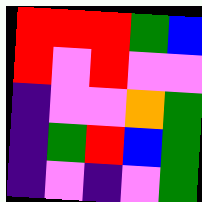[["red", "red", "red", "green", "blue"], ["red", "violet", "red", "violet", "violet"], ["indigo", "violet", "violet", "orange", "green"], ["indigo", "green", "red", "blue", "green"], ["indigo", "violet", "indigo", "violet", "green"]]